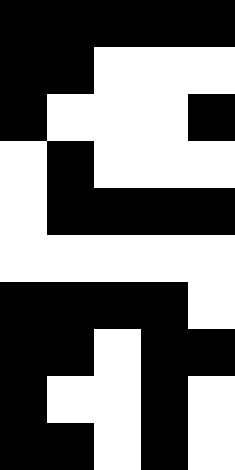[["black", "black", "black", "black", "black"], ["black", "black", "white", "white", "white"], ["black", "white", "white", "white", "black"], ["white", "black", "white", "white", "white"], ["white", "black", "black", "black", "black"], ["white", "white", "white", "white", "white"], ["black", "black", "black", "black", "white"], ["black", "black", "white", "black", "black"], ["black", "white", "white", "black", "white"], ["black", "black", "white", "black", "white"]]